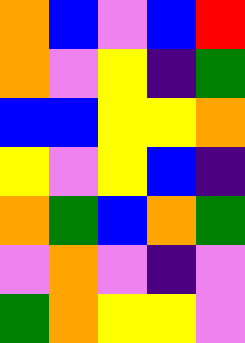[["orange", "blue", "violet", "blue", "red"], ["orange", "violet", "yellow", "indigo", "green"], ["blue", "blue", "yellow", "yellow", "orange"], ["yellow", "violet", "yellow", "blue", "indigo"], ["orange", "green", "blue", "orange", "green"], ["violet", "orange", "violet", "indigo", "violet"], ["green", "orange", "yellow", "yellow", "violet"]]